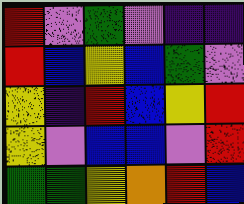[["red", "violet", "green", "violet", "indigo", "indigo"], ["red", "blue", "yellow", "blue", "green", "violet"], ["yellow", "indigo", "red", "blue", "yellow", "red"], ["yellow", "violet", "blue", "blue", "violet", "red"], ["green", "green", "yellow", "orange", "red", "blue"]]